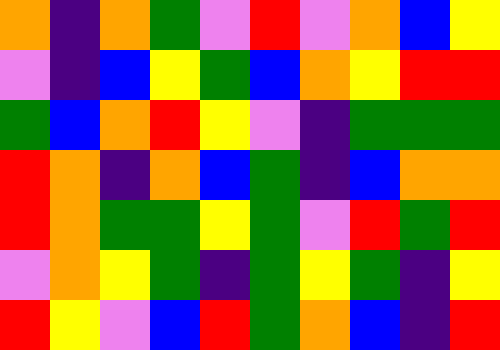[["orange", "indigo", "orange", "green", "violet", "red", "violet", "orange", "blue", "yellow"], ["violet", "indigo", "blue", "yellow", "green", "blue", "orange", "yellow", "red", "red"], ["green", "blue", "orange", "red", "yellow", "violet", "indigo", "green", "green", "green"], ["red", "orange", "indigo", "orange", "blue", "green", "indigo", "blue", "orange", "orange"], ["red", "orange", "green", "green", "yellow", "green", "violet", "red", "green", "red"], ["violet", "orange", "yellow", "green", "indigo", "green", "yellow", "green", "indigo", "yellow"], ["red", "yellow", "violet", "blue", "red", "green", "orange", "blue", "indigo", "red"]]